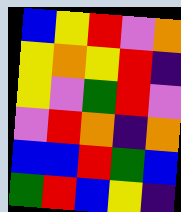[["blue", "yellow", "red", "violet", "orange"], ["yellow", "orange", "yellow", "red", "indigo"], ["yellow", "violet", "green", "red", "violet"], ["violet", "red", "orange", "indigo", "orange"], ["blue", "blue", "red", "green", "blue"], ["green", "red", "blue", "yellow", "indigo"]]